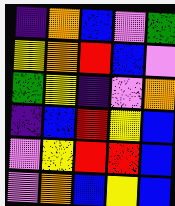[["indigo", "orange", "blue", "violet", "green"], ["yellow", "orange", "red", "blue", "violet"], ["green", "yellow", "indigo", "violet", "orange"], ["indigo", "blue", "red", "yellow", "blue"], ["violet", "yellow", "red", "red", "blue"], ["violet", "orange", "blue", "yellow", "blue"]]